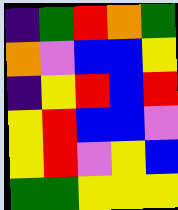[["indigo", "green", "red", "orange", "green"], ["orange", "violet", "blue", "blue", "yellow"], ["indigo", "yellow", "red", "blue", "red"], ["yellow", "red", "blue", "blue", "violet"], ["yellow", "red", "violet", "yellow", "blue"], ["green", "green", "yellow", "yellow", "yellow"]]